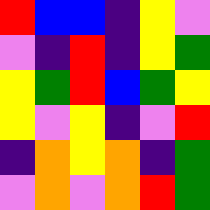[["red", "blue", "blue", "indigo", "yellow", "violet"], ["violet", "indigo", "red", "indigo", "yellow", "green"], ["yellow", "green", "red", "blue", "green", "yellow"], ["yellow", "violet", "yellow", "indigo", "violet", "red"], ["indigo", "orange", "yellow", "orange", "indigo", "green"], ["violet", "orange", "violet", "orange", "red", "green"]]